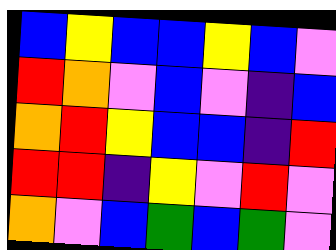[["blue", "yellow", "blue", "blue", "yellow", "blue", "violet"], ["red", "orange", "violet", "blue", "violet", "indigo", "blue"], ["orange", "red", "yellow", "blue", "blue", "indigo", "red"], ["red", "red", "indigo", "yellow", "violet", "red", "violet"], ["orange", "violet", "blue", "green", "blue", "green", "violet"]]